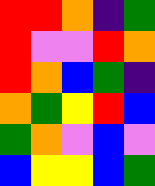[["red", "red", "orange", "indigo", "green"], ["red", "violet", "violet", "red", "orange"], ["red", "orange", "blue", "green", "indigo"], ["orange", "green", "yellow", "red", "blue"], ["green", "orange", "violet", "blue", "violet"], ["blue", "yellow", "yellow", "blue", "green"]]